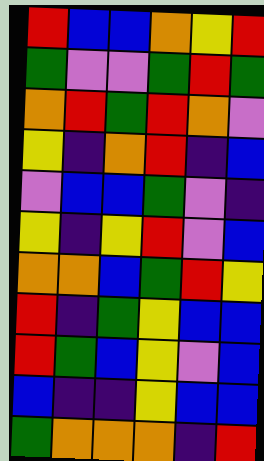[["red", "blue", "blue", "orange", "yellow", "red"], ["green", "violet", "violet", "green", "red", "green"], ["orange", "red", "green", "red", "orange", "violet"], ["yellow", "indigo", "orange", "red", "indigo", "blue"], ["violet", "blue", "blue", "green", "violet", "indigo"], ["yellow", "indigo", "yellow", "red", "violet", "blue"], ["orange", "orange", "blue", "green", "red", "yellow"], ["red", "indigo", "green", "yellow", "blue", "blue"], ["red", "green", "blue", "yellow", "violet", "blue"], ["blue", "indigo", "indigo", "yellow", "blue", "blue"], ["green", "orange", "orange", "orange", "indigo", "red"]]